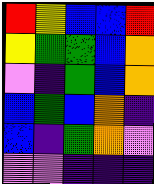[["red", "yellow", "blue", "blue", "red"], ["yellow", "green", "green", "blue", "orange"], ["violet", "indigo", "green", "blue", "orange"], ["blue", "green", "blue", "orange", "indigo"], ["blue", "indigo", "green", "orange", "violet"], ["violet", "violet", "indigo", "indigo", "indigo"]]